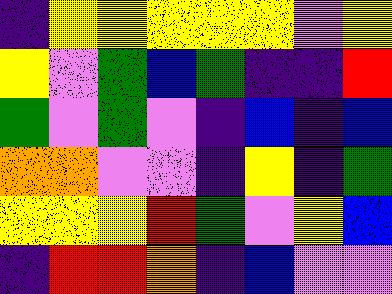[["indigo", "yellow", "yellow", "yellow", "yellow", "yellow", "violet", "yellow"], ["yellow", "violet", "green", "blue", "green", "indigo", "indigo", "red"], ["green", "violet", "green", "violet", "indigo", "blue", "indigo", "blue"], ["orange", "orange", "violet", "violet", "indigo", "yellow", "indigo", "green"], ["yellow", "yellow", "yellow", "red", "green", "violet", "yellow", "blue"], ["indigo", "red", "red", "orange", "indigo", "blue", "violet", "violet"]]